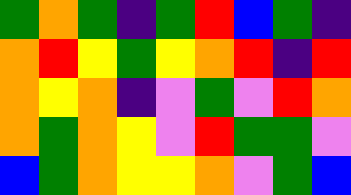[["green", "orange", "green", "indigo", "green", "red", "blue", "green", "indigo"], ["orange", "red", "yellow", "green", "yellow", "orange", "red", "indigo", "red"], ["orange", "yellow", "orange", "indigo", "violet", "green", "violet", "red", "orange"], ["orange", "green", "orange", "yellow", "violet", "red", "green", "green", "violet"], ["blue", "green", "orange", "yellow", "yellow", "orange", "violet", "green", "blue"]]